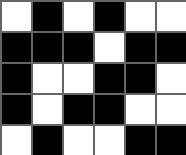[["white", "black", "white", "black", "white", "white"], ["black", "black", "black", "white", "black", "black"], ["black", "white", "white", "black", "black", "white"], ["black", "white", "black", "black", "white", "white"], ["white", "black", "white", "white", "black", "black"]]